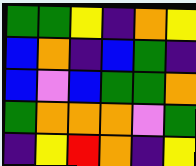[["green", "green", "yellow", "indigo", "orange", "yellow"], ["blue", "orange", "indigo", "blue", "green", "indigo"], ["blue", "violet", "blue", "green", "green", "orange"], ["green", "orange", "orange", "orange", "violet", "green"], ["indigo", "yellow", "red", "orange", "indigo", "yellow"]]